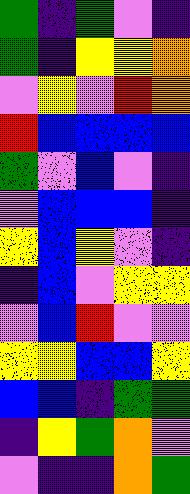[["green", "indigo", "green", "violet", "indigo"], ["green", "indigo", "yellow", "yellow", "orange"], ["violet", "yellow", "violet", "red", "orange"], ["red", "blue", "blue", "blue", "blue"], ["green", "violet", "blue", "violet", "indigo"], ["violet", "blue", "blue", "blue", "indigo"], ["yellow", "blue", "yellow", "violet", "indigo"], ["indigo", "blue", "violet", "yellow", "yellow"], ["violet", "blue", "red", "violet", "violet"], ["yellow", "yellow", "blue", "blue", "yellow"], ["blue", "blue", "indigo", "green", "green"], ["indigo", "yellow", "green", "orange", "violet"], ["violet", "indigo", "indigo", "orange", "green"]]